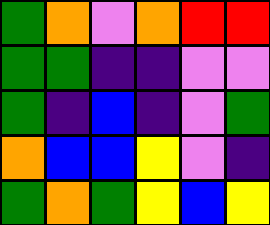[["green", "orange", "violet", "orange", "red", "red"], ["green", "green", "indigo", "indigo", "violet", "violet"], ["green", "indigo", "blue", "indigo", "violet", "green"], ["orange", "blue", "blue", "yellow", "violet", "indigo"], ["green", "orange", "green", "yellow", "blue", "yellow"]]